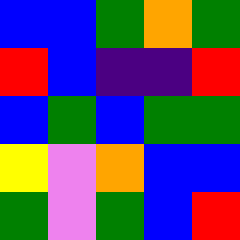[["blue", "blue", "green", "orange", "green"], ["red", "blue", "indigo", "indigo", "red"], ["blue", "green", "blue", "green", "green"], ["yellow", "violet", "orange", "blue", "blue"], ["green", "violet", "green", "blue", "red"]]